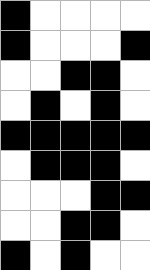[["black", "white", "white", "white", "white"], ["black", "white", "white", "white", "black"], ["white", "white", "black", "black", "white"], ["white", "black", "white", "black", "white"], ["black", "black", "black", "black", "black"], ["white", "black", "black", "black", "white"], ["white", "white", "white", "black", "black"], ["white", "white", "black", "black", "white"], ["black", "white", "black", "white", "white"]]